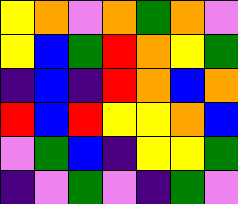[["yellow", "orange", "violet", "orange", "green", "orange", "violet"], ["yellow", "blue", "green", "red", "orange", "yellow", "green"], ["indigo", "blue", "indigo", "red", "orange", "blue", "orange"], ["red", "blue", "red", "yellow", "yellow", "orange", "blue"], ["violet", "green", "blue", "indigo", "yellow", "yellow", "green"], ["indigo", "violet", "green", "violet", "indigo", "green", "violet"]]